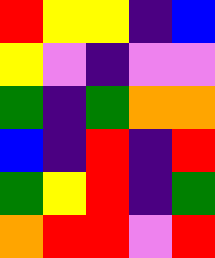[["red", "yellow", "yellow", "indigo", "blue"], ["yellow", "violet", "indigo", "violet", "violet"], ["green", "indigo", "green", "orange", "orange"], ["blue", "indigo", "red", "indigo", "red"], ["green", "yellow", "red", "indigo", "green"], ["orange", "red", "red", "violet", "red"]]